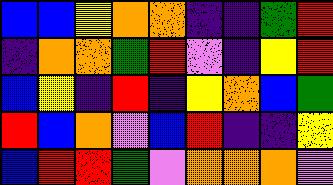[["blue", "blue", "yellow", "orange", "orange", "indigo", "indigo", "green", "red"], ["indigo", "orange", "orange", "green", "red", "violet", "indigo", "yellow", "red"], ["blue", "yellow", "indigo", "red", "indigo", "yellow", "orange", "blue", "green"], ["red", "blue", "orange", "violet", "blue", "red", "indigo", "indigo", "yellow"], ["blue", "red", "red", "green", "violet", "orange", "orange", "orange", "violet"]]